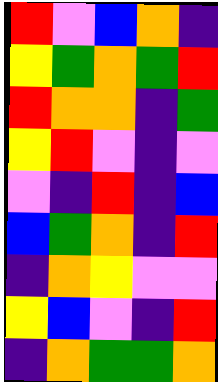[["red", "violet", "blue", "orange", "indigo"], ["yellow", "green", "orange", "green", "red"], ["red", "orange", "orange", "indigo", "green"], ["yellow", "red", "violet", "indigo", "violet"], ["violet", "indigo", "red", "indigo", "blue"], ["blue", "green", "orange", "indigo", "red"], ["indigo", "orange", "yellow", "violet", "violet"], ["yellow", "blue", "violet", "indigo", "red"], ["indigo", "orange", "green", "green", "orange"]]